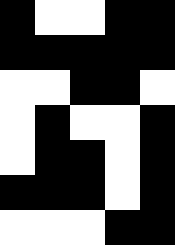[["black", "white", "white", "black", "black"], ["black", "black", "black", "black", "black"], ["white", "white", "black", "black", "white"], ["white", "black", "white", "white", "black"], ["white", "black", "black", "white", "black"], ["black", "black", "black", "white", "black"], ["white", "white", "white", "black", "black"]]